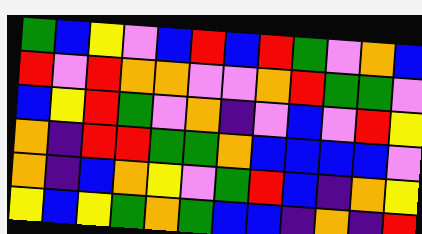[["green", "blue", "yellow", "violet", "blue", "red", "blue", "red", "green", "violet", "orange", "blue"], ["red", "violet", "red", "orange", "orange", "violet", "violet", "orange", "red", "green", "green", "violet"], ["blue", "yellow", "red", "green", "violet", "orange", "indigo", "violet", "blue", "violet", "red", "yellow"], ["orange", "indigo", "red", "red", "green", "green", "orange", "blue", "blue", "blue", "blue", "violet"], ["orange", "indigo", "blue", "orange", "yellow", "violet", "green", "red", "blue", "indigo", "orange", "yellow"], ["yellow", "blue", "yellow", "green", "orange", "green", "blue", "blue", "indigo", "orange", "indigo", "red"]]